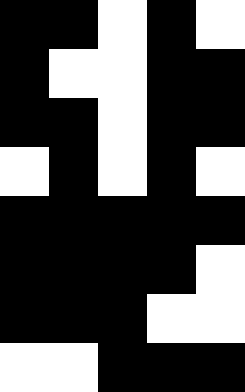[["black", "black", "white", "black", "white"], ["black", "white", "white", "black", "black"], ["black", "black", "white", "black", "black"], ["white", "black", "white", "black", "white"], ["black", "black", "black", "black", "black"], ["black", "black", "black", "black", "white"], ["black", "black", "black", "white", "white"], ["white", "white", "black", "black", "black"]]